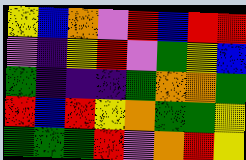[["yellow", "blue", "orange", "violet", "red", "blue", "red", "red"], ["violet", "indigo", "yellow", "red", "violet", "green", "yellow", "blue"], ["green", "indigo", "indigo", "indigo", "green", "orange", "orange", "green"], ["red", "blue", "red", "yellow", "orange", "green", "green", "yellow"], ["green", "green", "green", "red", "violet", "orange", "red", "yellow"]]